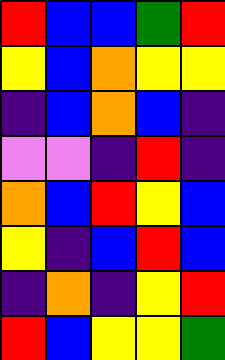[["red", "blue", "blue", "green", "red"], ["yellow", "blue", "orange", "yellow", "yellow"], ["indigo", "blue", "orange", "blue", "indigo"], ["violet", "violet", "indigo", "red", "indigo"], ["orange", "blue", "red", "yellow", "blue"], ["yellow", "indigo", "blue", "red", "blue"], ["indigo", "orange", "indigo", "yellow", "red"], ["red", "blue", "yellow", "yellow", "green"]]